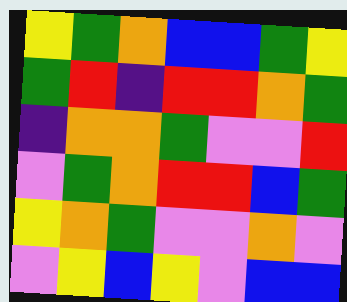[["yellow", "green", "orange", "blue", "blue", "green", "yellow"], ["green", "red", "indigo", "red", "red", "orange", "green"], ["indigo", "orange", "orange", "green", "violet", "violet", "red"], ["violet", "green", "orange", "red", "red", "blue", "green"], ["yellow", "orange", "green", "violet", "violet", "orange", "violet"], ["violet", "yellow", "blue", "yellow", "violet", "blue", "blue"]]